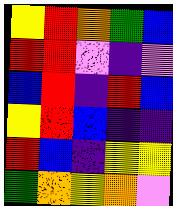[["yellow", "red", "orange", "green", "blue"], ["red", "red", "violet", "indigo", "violet"], ["blue", "red", "indigo", "red", "blue"], ["yellow", "red", "blue", "indigo", "indigo"], ["red", "blue", "indigo", "yellow", "yellow"], ["green", "orange", "yellow", "orange", "violet"]]